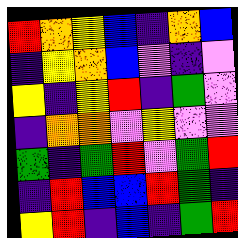[["red", "orange", "yellow", "blue", "indigo", "orange", "blue"], ["indigo", "yellow", "orange", "blue", "violet", "indigo", "violet"], ["yellow", "indigo", "yellow", "red", "indigo", "green", "violet"], ["indigo", "orange", "orange", "violet", "yellow", "violet", "violet"], ["green", "indigo", "green", "red", "violet", "green", "red"], ["indigo", "red", "blue", "blue", "red", "green", "indigo"], ["yellow", "red", "indigo", "blue", "indigo", "green", "red"]]